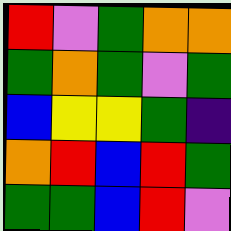[["red", "violet", "green", "orange", "orange"], ["green", "orange", "green", "violet", "green"], ["blue", "yellow", "yellow", "green", "indigo"], ["orange", "red", "blue", "red", "green"], ["green", "green", "blue", "red", "violet"]]